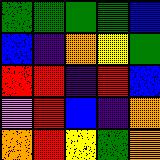[["green", "green", "green", "green", "blue"], ["blue", "indigo", "orange", "yellow", "green"], ["red", "red", "indigo", "red", "blue"], ["violet", "red", "blue", "indigo", "orange"], ["orange", "red", "yellow", "green", "orange"]]